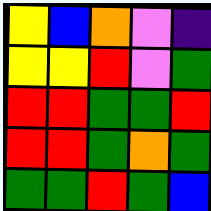[["yellow", "blue", "orange", "violet", "indigo"], ["yellow", "yellow", "red", "violet", "green"], ["red", "red", "green", "green", "red"], ["red", "red", "green", "orange", "green"], ["green", "green", "red", "green", "blue"]]